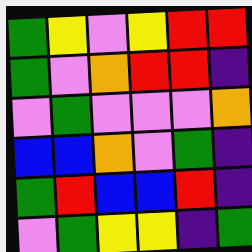[["green", "yellow", "violet", "yellow", "red", "red"], ["green", "violet", "orange", "red", "red", "indigo"], ["violet", "green", "violet", "violet", "violet", "orange"], ["blue", "blue", "orange", "violet", "green", "indigo"], ["green", "red", "blue", "blue", "red", "indigo"], ["violet", "green", "yellow", "yellow", "indigo", "green"]]